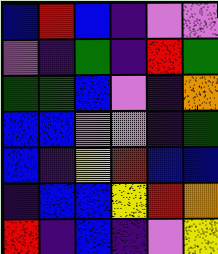[["blue", "red", "blue", "indigo", "violet", "violet"], ["violet", "indigo", "green", "indigo", "red", "green"], ["green", "green", "blue", "violet", "indigo", "orange"], ["blue", "blue", "violet", "violet", "indigo", "green"], ["blue", "indigo", "yellow", "red", "blue", "blue"], ["indigo", "blue", "blue", "yellow", "red", "orange"], ["red", "indigo", "blue", "indigo", "violet", "yellow"]]